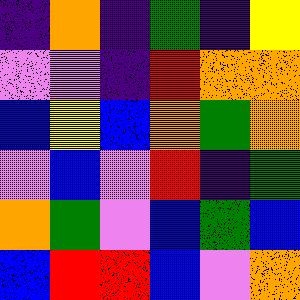[["indigo", "orange", "indigo", "green", "indigo", "yellow"], ["violet", "violet", "indigo", "red", "orange", "orange"], ["blue", "yellow", "blue", "orange", "green", "orange"], ["violet", "blue", "violet", "red", "indigo", "green"], ["orange", "green", "violet", "blue", "green", "blue"], ["blue", "red", "red", "blue", "violet", "orange"]]